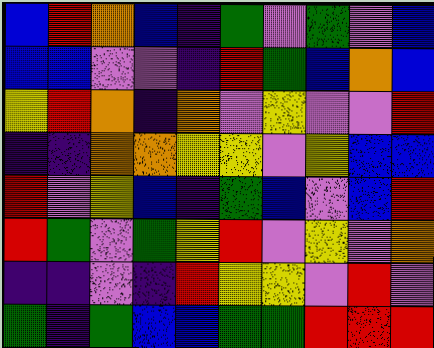[["blue", "red", "orange", "blue", "indigo", "green", "violet", "green", "violet", "blue"], ["blue", "blue", "violet", "violet", "indigo", "red", "green", "blue", "orange", "blue"], ["yellow", "red", "orange", "indigo", "orange", "violet", "yellow", "violet", "violet", "red"], ["indigo", "indigo", "orange", "orange", "yellow", "yellow", "violet", "yellow", "blue", "blue"], ["red", "violet", "yellow", "blue", "indigo", "green", "blue", "violet", "blue", "red"], ["red", "green", "violet", "green", "yellow", "red", "violet", "yellow", "violet", "orange"], ["indigo", "indigo", "violet", "indigo", "red", "yellow", "yellow", "violet", "red", "violet"], ["green", "indigo", "green", "blue", "blue", "green", "green", "red", "red", "red"]]